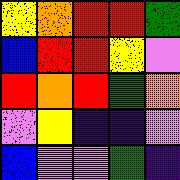[["yellow", "orange", "red", "red", "green"], ["blue", "red", "red", "yellow", "violet"], ["red", "orange", "red", "green", "orange"], ["violet", "yellow", "indigo", "indigo", "violet"], ["blue", "violet", "violet", "green", "indigo"]]